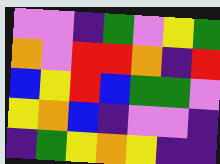[["violet", "violet", "indigo", "green", "violet", "yellow", "green"], ["orange", "violet", "red", "red", "orange", "indigo", "red"], ["blue", "yellow", "red", "blue", "green", "green", "violet"], ["yellow", "orange", "blue", "indigo", "violet", "violet", "indigo"], ["indigo", "green", "yellow", "orange", "yellow", "indigo", "indigo"]]